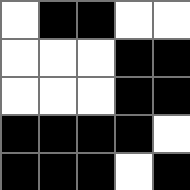[["white", "black", "black", "white", "white"], ["white", "white", "white", "black", "black"], ["white", "white", "white", "black", "black"], ["black", "black", "black", "black", "white"], ["black", "black", "black", "white", "black"]]